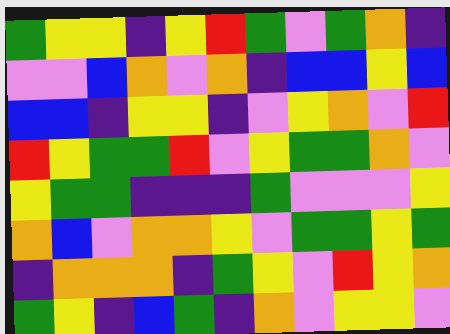[["green", "yellow", "yellow", "indigo", "yellow", "red", "green", "violet", "green", "orange", "indigo"], ["violet", "violet", "blue", "orange", "violet", "orange", "indigo", "blue", "blue", "yellow", "blue"], ["blue", "blue", "indigo", "yellow", "yellow", "indigo", "violet", "yellow", "orange", "violet", "red"], ["red", "yellow", "green", "green", "red", "violet", "yellow", "green", "green", "orange", "violet"], ["yellow", "green", "green", "indigo", "indigo", "indigo", "green", "violet", "violet", "violet", "yellow"], ["orange", "blue", "violet", "orange", "orange", "yellow", "violet", "green", "green", "yellow", "green"], ["indigo", "orange", "orange", "orange", "indigo", "green", "yellow", "violet", "red", "yellow", "orange"], ["green", "yellow", "indigo", "blue", "green", "indigo", "orange", "violet", "yellow", "yellow", "violet"]]